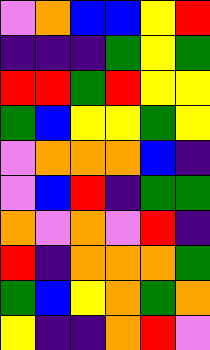[["violet", "orange", "blue", "blue", "yellow", "red"], ["indigo", "indigo", "indigo", "green", "yellow", "green"], ["red", "red", "green", "red", "yellow", "yellow"], ["green", "blue", "yellow", "yellow", "green", "yellow"], ["violet", "orange", "orange", "orange", "blue", "indigo"], ["violet", "blue", "red", "indigo", "green", "green"], ["orange", "violet", "orange", "violet", "red", "indigo"], ["red", "indigo", "orange", "orange", "orange", "green"], ["green", "blue", "yellow", "orange", "green", "orange"], ["yellow", "indigo", "indigo", "orange", "red", "violet"]]